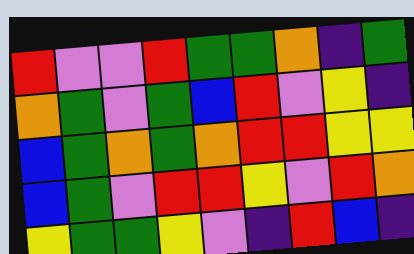[["red", "violet", "violet", "red", "green", "green", "orange", "indigo", "green"], ["orange", "green", "violet", "green", "blue", "red", "violet", "yellow", "indigo"], ["blue", "green", "orange", "green", "orange", "red", "red", "yellow", "yellow"], ["blue", "green", "violet", "red", "red", "yellow", "violet", "red", "orange"], ["yellow", "green", "green", "yellow", "violet", "indigo", "red", "blue", "indigo"]]